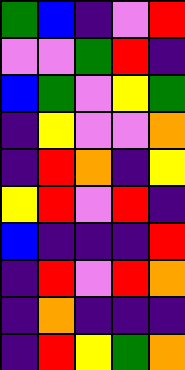[["green", "blue", "indigo", "violet", "red"], ["violet", "violet", "green", "red", "indigo"], ["blue", "green", "violet", "yellow", "green"], ["indigo", "yellow", "violet", "violet", "orange"], ["indigo", "red", "orange", "indigo", "yellow"], ["yellow", "red", "violet", "red", "indigo"], ["blue", "indigo", "indigo", "indigo", "red"], ["indigo", "red", "violet", "red", "orange"], ["indigo", "orange", "indigo", "indigo", "indigo"], ["indigo", "red", "yellow", "green", "orange"]]